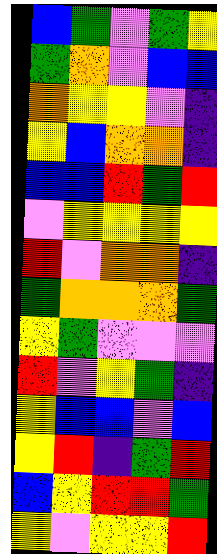[["blue", "green", "violet", "green", "yellow"], ["green", "orange", "violet", "blue", "blue"], ["orange", "yellow", "yellow", "violet", "indigo"], ["yellow", "blue", "orange", "orange", "indigo"], ["blue", "blue", "red", "green", "red"], ["violet", "yellow", "yellow", "yellow", "yellow"], ["red", "violet", "orange", "orange", "indigo"], ["green", "orange", "orange", "orange", "green"], ["yellow", "green", "violet", "violet", "violet"], ["red", "violet", "yellow", "green", "indigo"], ["yellow", "blue", "blue", "violet", "blue"], ["yellow", "red", "indigo", "green", "red"], ["blue", "yellow", "red", "red", "green"], ["yellow", "violet", "yellow", "yellow", "red"]]